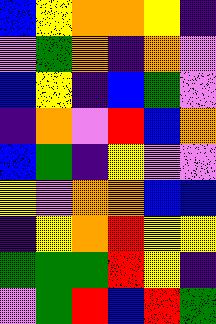[["blue", "yellow", "orange", "orange", "yellow", "indigo"], ["violet", "green", "orange", "indigo", "orange", "violet"], ["blue", "yellow", "indigo", "blue", "green", "violet"], ["indigo", "orange", "violet", "red", "blue", "orange"], ["blue", "green", "indigo", "yellow", "violet", "violet"], ["yellow", "violet", "orange", "orange", "blue", "blue"], ["indigo", "yellow", "orange", "red", "yellow", "yellow"], ["green", "green", "green", "red", "yellow", "indigo"], ["violet", "green", "red", "blue", "red", "green"]]